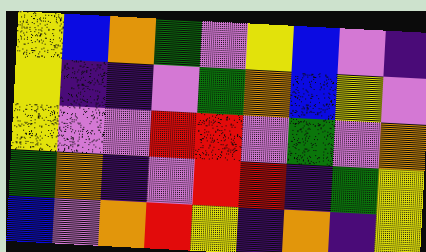[["yellow", "blue", "orange", "green", "violet", "yellow", "blue", "violet", "indigo"], ["yellow", "indigo", "indigo", "violet", "green", "orange", "blue", "yellow", "violet"], ["yellow", "violet", "violet", "red", "red", "violet", "green", "violet", "orange"], ["green", "orange", "indigo", "violet", "red", "red", "indigo", "green", "yellow"], ["blue", "violet", "orange", "red", "yellow", "indigo", "orange", "indigo", "yellow"]]